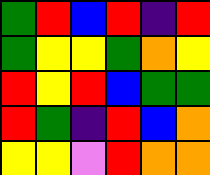[["green", "red", "blue", "red", "indigo", "red"], ["green", "yellow", "yellow", "green", "orange", "yellow"], ["red", "yellow", "red", "blue", "green", "green"], ["red", "green", "indigo", "red", "blue", "orange"], ["yellow", "yellow", "violet", "red", "orange", "orange"]]